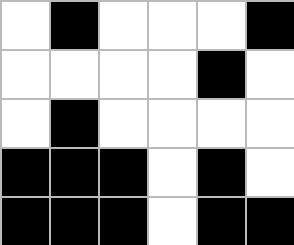[["white", "black", "white", "white", "white", "black"], ["white", "white", "white", "white", "black", "white"], ["white", "black", "white", "white", "white", "white"], ["black", "black", "black", "white", "black", "white"], ["black", "black", "black", "white", "black", "black"]]